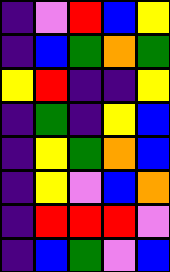[["indigo", "violet", "red", "blue", "yellow"], ["indigo", "blue", "green", "orange", "green"], ["yellow", "red", "indigo", "indigo", "yellow"], ["indigo", "green", "indigo", "yellow", "blue"], ["indigo", "yellow", "green", "orange", "blue"], ["indigo", "yellow", "violet", "blue", "orange"], ["indigo", "red", "red", "red", "violet"], ["indigo", "blue", "green", "violet", "blue"]]